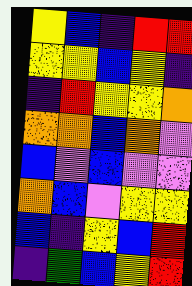[["yellow", "blue", "indigo", "red", "red"], ["yellow", "yellow", "blue", "yellow", "indigo"], ["indigo", "red", "yellow", "yellow", "orange"], ["orange", "orange", "blue", "orange", "violet"], ["blue", "violet", "blue", "violet", "violet"], ["orange", "blue", "violet", "yellow", "yellow"], ["blue", "indigo", "yellow", "blue", "red"], ["indigo", "green", "blue", "yellow", "red"]]